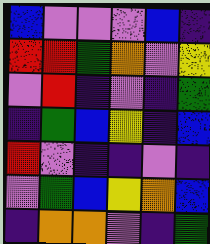[["blue", "violet", "violet", "violet", "blue", "indigo"], ["red", "red", "green", "orange", "violet", "yellow"], ["violet", "red", "indigo", "violet", "indigo", "green"], ["indigo", "green", "blue", "yellow", "indigo", "blue"], ["red", "violet", "indigo", "indigo", "violet", "indigo"], ["violet", "green", "blue", "yellow", "orange", "blue"], ["indigo", "orange", "orange", "violet", "indigo", "green"]]